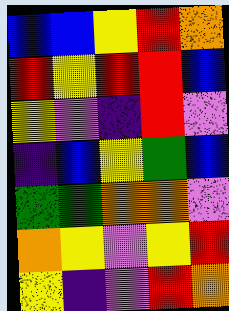[["blue", "blue", "yellow", "red", "orange"], ["red", "yellow", "red", "red", "blue"], ["yellow", "violet", "indigo", "red", "violet"], ["indigo", "blue", "yellow", "green", "blue"], ["green", "green", "orange", "orange", "violet"], ["orange", "yellow", "violet", "yellow", "red"], ["yellow", "indigo", "violet", "red", "orange"]]